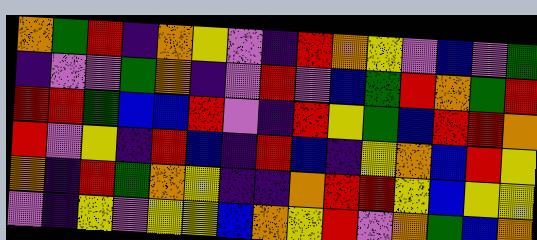[["orange", "green", "red", "indigo", "orange", "yellow", "violet", "indigo", "red", "orange", "yellow", "violet", "blue", "violet", "green"], ["indigo", "violet", "violet", "green", "orange", "indigo", "violet", "red", "violet", "blue", "green", "red", "orange", "green", "red"], ["red", "red", "green", "blue", "blue", "red", "violet", "indigo", "red", "yellow", "green", "blue", "red", "red", "orange"], ["red", "violet", "yellow", "indigo", "red", "blue", "indigo", "red", "blue", "indigo", "yellow", "orange", "blue", "red", "yellow"], ["orange", "indigo", "red", "green", "orange", "yellow", "indigo", "indigo", "orange", "red", "red", "yellow", "blue", "yellow", "yellow"], ["violet", "indigo", "yellow", "violet", "yellow", "yellow", "blue", "orange", "yellow", "red", "violet", "orange", "green", "blue", "orange"]]